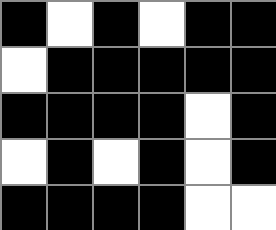[["black", "white", "black", "white", "black", "black"], ["white", "black", "black", "black", "black", "black"], ["black", "black", "black", "black", "white", "black"], ["white", "black", "white", "black", "white", "black"], ["black", "black", "black", "black", "white", "white"]]